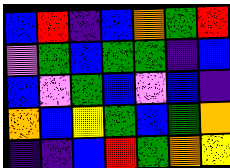[["blue", "red", "indigo", "blue", "orange", "green", "red"], ["violet", "green", "blue", "green", "green", "indigo", "blue"], ["blue", "violet", "green", "blue", "violet", "blue", "indigo"], ["orange", "blue", "yellow", "green", "blue", "green", "orange"], ["indigo", "indigo", "blue", "red", "green", "orange", "yellow"]]